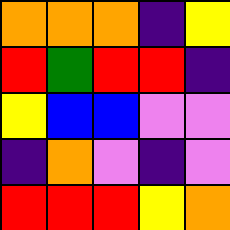[["orange", "orange", "orange", "indigo", "yellow"], ["red", "green", "red", "red", "indigo"], ["yellow", "blue", "blue", "violet", "violet"], ["indigo", "orange", "violet", "indigo", "violet"], ["red", "red", "red", "yellow", "orange"]]